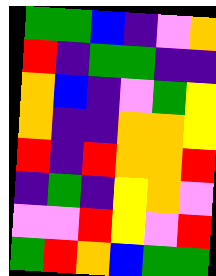[["green", "green", "blue", "indigo", "violet", "orange"], ["red", "indigo", "green", "green", "indigo", "indigo"], ["orange", "blue", "indigo", "violet", "green", "yellow"], ["orange", "indigo", "indigo", "orange", "orange", "yellow"], ["red", "indigo", "red", "orange", "orange", "red"], ["indigo", "green", "indigo", "yellow", "orange", "violet"], ["violet", "violet", "red", "yellow", "violet", "red"], ["green", "red", "orange", "blue", "green", "green"]]